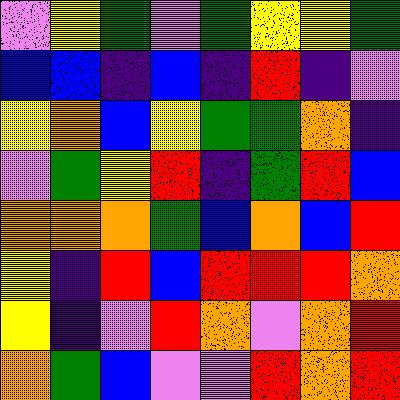[["violet", "yellow", "green", "violet", "green", "yellow", "yellow", "green"], ["blue", "blue", "indigo", "blue", "indigo", "red", "indigo", "violet"], ["yellow", "orange", "blue", "yellow", "green", "green", "orange", "indigo"], ["violet", "green", "yellow", "red", "indigo", "green", "red", "blue"], ["orange", "orange", "orange", "green", "blue", "orange", "blue", "red"], ["yellow", "indigo", "red", "blue", "red", "red", "red", "orange"], ["yellow", "indigo", "violet", "red", "orange", "violet", "orange", "red"], ["orange", "green", "blue", "violet", "violet", "red", "orange", "red"]]